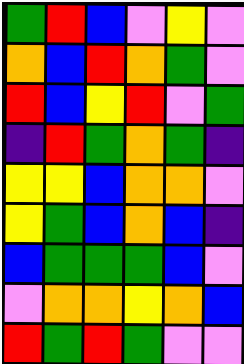[["green", "red", "blue", "violet", "yellow", "violet"], ["orange", "blue", "red", "orange", "green", "violet"], ["red", "blue", "yellow", "red", "violet", "green"], ["indigo", "red", "green", "orange", "green", "indigo"], ["yellow", "yellow", "blue", "orange", "orange", "violet"], ["yellow", "green", "blue", "orange", "blue", "indigo"], ["blue", "green", "green", "green", "blue", "violet"], ["violet", "orange", "orange", "yellow", "orange", "blue"], ["red", "green", "red", "green", "violet", "violet"]]